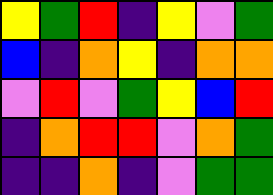[["yellow", "green", "red", "indigo", "yellow", "violet", "green"], ["blue", "indigo", "orange", "yellow", "indigo", "orange", "orange"], ["violet", "red", "violet", "green", "yellow", "blue", "red"], ["indigo", "orange", "red", "red", "violet", "orange", "green"], ["indigo", "indigo", "orange", "indigo", "violet", "green", "green"]]